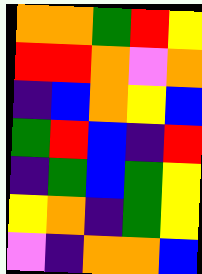[["orange", "orange", "green", "red", "yellow"], ["red", "red", "orange", "violet", "orange"], ["indigo", "blue", "orange", "yellow", "blue"], ["green", "red", "blue", "indigo", "red"], ["indigo", "green", "blue", "green", "yellow"], ["yellow", "orange", "indigo", "green", "yellow"], ["violet", "indigo", "orange", "orange", "blue"]]